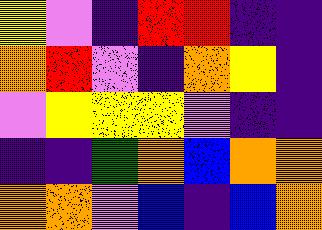[["yellow", "violet", "indigo", "red", "red", "indigo", "indigo"], ["orange", "red", "violet", "indigo", "orange", "yellow", "indigo"], ["violet", "yellow", "yellow", "yellow", "violet", "indigo", "indigo"], ["indigo", "indigo", "green", "orange", "blue", "orange", "orange"], ["orange", "orange", "violet", "blue", "indigo", "blue", "orange"]]